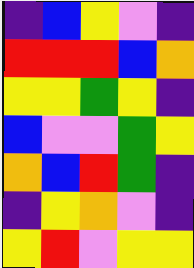[["indigo", "blue", "yellow", "violet", "indigo"], ["red", "red", "red", "blue", "orange"], ["yellow", "yellow", "green", "yellow", "indigo"], ["blue", "violet", "violet", "green", "yellow"], ["orange", "blue", "red", "green", "indigo"], ["indigo", "yellow", "orange", "violet", "indigo"], ["yellow", "red", "violet", "yellow", "yellow"]]